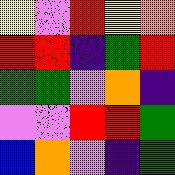[["yellow", "violet", "red", "yellow", "orange"], ["red", "red", "indigo", "green", "red"], ["green", "green", "violet", "orange", "indigo"], ["violet", "violet", "red", "red", "green"], ["blue", "orange", "violet", "indigo", "green"]]